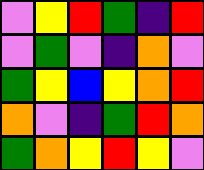[["violet", "yellow", "red", "green", "indigo", "red"], ["violet", "green", "violet", "indigo", "orange", "violet"], ["green", "yellow", "blue", "yellow", "orange", "red"], ["orange", "violet", "indigo", "green", "red", "orange"], ["green", "orange", "yellow", "red", "yellow", "violet"]]